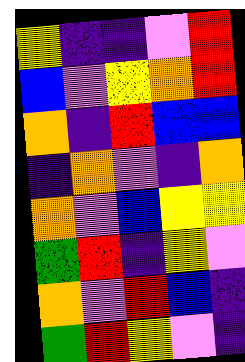[["yellow", "indigo", "indigo", "violet", "red"], ["blue", "violet", "yellow", "orange", "red"], ["orange", "indigo", "red", "blue", "blue"], ["indigo", "orange", "violet", "indigo", "orange"], ["orange", "violet", "blue", "yellow", "yellow"], ["green", "red", "indigo", "yellow", "violet"], ["orange", "violet", "red", "blue", "indigo"], ["green", "red", "yellow", "violet", "indigo"]]